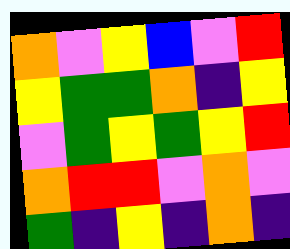[["orange", "violet", "yellow", "blue", "violet", "red"], ["yellow", "green", "green", "orange", "indigo", "yellow"], ["violet", "green", "yellow", "green", "yellow", "red"], ["orange", "red", "red", "violet", "orange", "violet"], ["green", "indigo", "yellow", "indigo", "orange", "indigo"]]